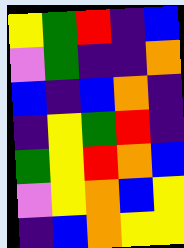[["yellow", "green", "red", "indigo", "blue"], ["violet", "green", "indigo", "indigo", "orange"], ["blue", "indigo", "blue", "orange", "indigo"], ["indigo", "yellow", "green", "red", "indigo"], ["green", "yellow", "red", "orange", "blue"], ["violet", "yellow", "orange", "blue", "yellow"], ["indigo", "blue", "orange", "yellow", "yellow"]]